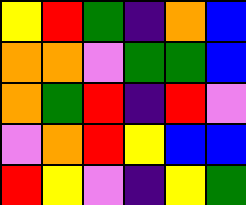[["yellow", "red", "green", "indigo", "orange", "blue"], ["orange", "orange", "violet", "green", "green", "blue"], ["orange", "green", "red", "indigo", "red", "violet"], ["violet", "orange", "red", "yellow", "blue", "blue"], ["red", "yellow", "violet", "indigo", "yellow", "green"]]